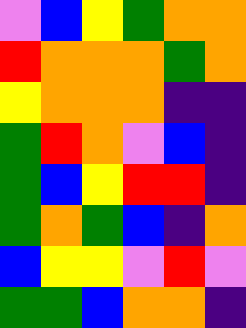[["violet", "blue", "yellow", "green", "orange", "orange"], ["red", "orange", "orange", "orange", "green", "orange"], ["yellow", "orange", "orange", "orange", "indigo", "indigo"], ["green", "red", "orange", "violet", "blue", "indigo"], ["green", "blue", "yellow", "red", "red", "indigo"], ["green", "orange", "green", "blue", "indigo", "orange"], ["blue", "yellow", "yellow", "violet", "red", "violet"], ["green", "green", "blue", "orange", "orange", "indigo"]]